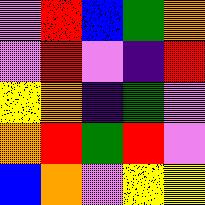[["violet", "red", "blue", "green", "orange"], ["violet", "red", "violet", "indigo", "red"], ["yellow", "orange", "indigo", "green", "violet"], ["orange", "red", "green", "red", "violet"], ["blue", "orange", "violet", "yellow", "yellow"]]